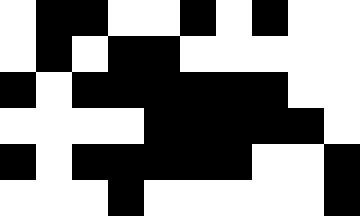[["white", "black", "black", "white", "white", "black", "white", "black", "white", "white"], ["white", "black", "white", "black", "black", "white", "white", "white", "white", "white"], ["black", "white", "black", "black", "black", "black", "black", "black", "white", "white"], ["white", "white", "white", "white", "black", "black", "black", "black", "black", "white"], ["black", "white", "black", "black", "black", "black", "black", "white", "white", "black"], ["white", "white", "white", "black", "white", "white", "white", "white", "white", "black"]]